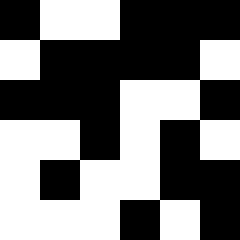[["black", "white", "white", "black", "black", "black"], ["white", "black", "black", "black", "black", "white"], ["black", "black", "black", "white", "white", "black"], ["white", "white", "black", "white", "black", "white"], ["white", "black", "white", "white", "black", "black"], ["white", "white", "white", "black", "white", "black"]]